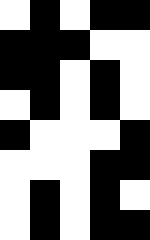[["white", "black", "white", "black", "black"], ["black", "black", "black", "white", "white"], ["black", "black", "white", "black", "white"], ["white", "black", "white", "black", "white"], ["black", "white", "white", "white", "black"], ["white", "white", "white", "black", "black"], ["white", "black", "white", "black", "white"], ["white", "black", "white", "black", "black"]]